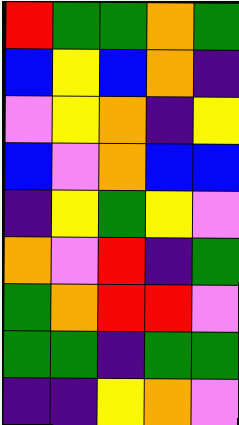[["red", "green", "green", "orange", "green"], ["blue", "yellow", "blue", "orange", "indigo"], ["violet", "yellow", "orange", "indigo", "yellow"], ["blue", "violet", "orange", "blue", "blue"], ["indigo", "yellow", "green", "yellow", "violet"], ["orange", "violet", "red", "indigo", "green"], ["green", "orange", "red", "red", "violet"], ["green", "green", "indigo", "green", "green"], ["indigo", "indigo", "yellow", "orange", "violet"]]